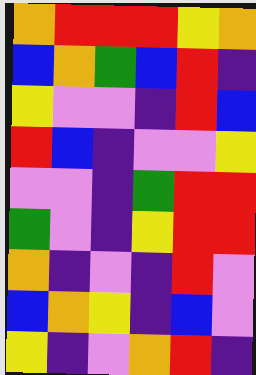[["orange", "red", "red", "red", "yellow", "orange"], ["blue", "orange", "green", "blue", "red", "indigo"], ["yellow", "violet", "violet", "indigo", "red", "blue"], ["red", "blue", "indigo", "violet", "violet", "yellow"], ["violet", "violet", "indigo", "green", "red", "red"], ["green", "violet", "indigo", "yellow", "red", "red"], ["orange", "indigo", "violet", "indigo", "red", "violet"], ["blue", "orange", "yellow", "indigo", "blue", "violet"], ["yellow", "indigo", "violet", "orange", "red", "indigo"]]